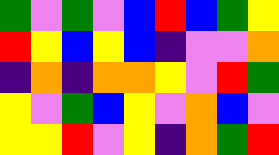[["green", "violet", "green", "violet", "blue", "red", "blue", "green", "yellow"], ["red", "yellow", "blue", "yellow", "blue", "indigo", "violet", "violet", "orange"], ["indigo", "orange", "indigo", "orange", "orange", "yellow", "violet", "red", "green"], ["yellow", "violet", "green", "blue", "yellow", "violet", "orange", "blue", "violet"], ["yellow", "yellow", "red", "violet", "yellow", "indigo", "orange", "green", "red"]]